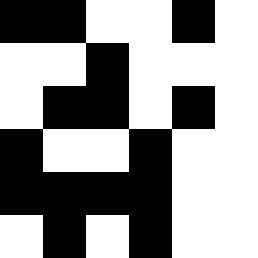[["black", "black", "white", "white", "black", "white"], ["white", "white", "black", "white", "white", "white"], ["white", "black", "black", "white", "black", "white"], ["black", "white", "white", "black", "white", "white"], ["black", "black", "black", "black", "white", "white"], ["white", "black", "white", "black", "white", "white"]]